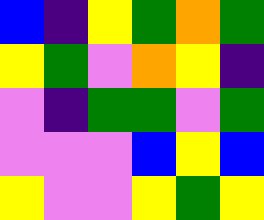[["blue", "indigo", "yellow", "green", "orange", "green"], ["yellow", "green", "violet", "orange", "yellow", "indigo"], ["violet", "indigo", "green", "green", "violet", "green"], ["violet", "violet", "violet", "blue", "yellow", "blue"], ["yellow", "violet", "violet", "yellow", "green", "yellow"]]